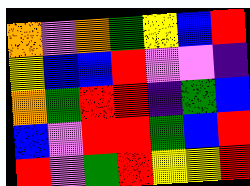[["orange", "violet", "orange", "green", "yellow", "blue", "red"], ["yellow", "blue", "blue", "red", "violet", "violet", "indigo"], ["orange", "green", "red", "red", "indigo", "green", "blue"], ["blue", "violet", "red", "red", "green", "blue", "red"], ["red", "violet", "green", "red", "yellow", "yellow", "red"]]